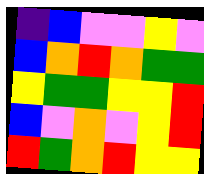[["indigo", "blue", "violet", "violet", "yellow", "violet"], ["blue", "orange", "red", "orange", "green", "green"], ["yellow", "green", "green", "yellow", "yellow", "red"], ["blue", "violet", "orange", "violet", "yellow", "red"], ["red", "green", "orange", "red", "yellow", "yellow"]]